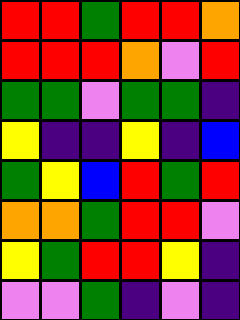[["red", "red", "green", "red", "red", "orange"], ["red", "red", "red", "orange", "violet", "red"], ["green", "green", "violet", "green", "green", "indigo"], ["yellow", "indigo", "indigo", "yellow", "indigo", "blue"], ["green", "yellow", "blue", "red", "green", "red"], ["orange", "orange", "green", "red", "red", "violet"], ["yellow", "green", "red", "red", "yellow", "indigo"], ["violet", "violet", "green", "indigo", "violet", "indigo"]]